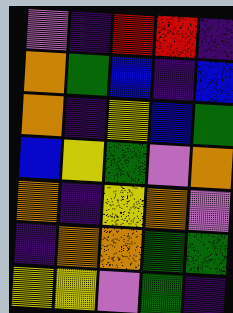[["violet", "indigo", "red", "red", "indigo"], ["orange", "green", "blue", "indigo", "blue"], ["orange", "indigo", "yellow", "blue", "green"], ["blue", "yellow", "green", "violet", "orange"], ["orange", "indigo", "yellow", "orange", "violet"], ["indigo", "orange", "orange", "green", "green"], ["yellow", "yellow", "violet", "green", "indigo"]]